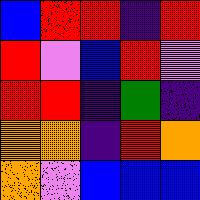[["blue", "red", "red", "indigo", "red"], ["red", "violet", "blue", "red", "violet"], ["red", "red", "indigo", "green", "indigo"], ["orange", "orange", "indigo", "red", "orange"], ["orange", "violet", "blue", "blue", "blue"]]